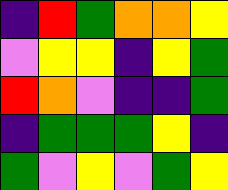[["indigo", "red", "green", "orange", "orange", "yellow"], ["violet", "yellow", "yellow", "indigo", "yellow", "green"], ["red", "orange", "violet", "indigo", "indigo", "green"], ["indigo", "green", "green", "green", "yellow", "indigo"], ["green", "violet", "yellow", "violet", "green", "yellow"]]